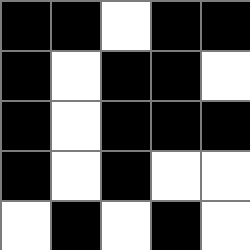[["black", "black", "white", "black", "black"], ["black", "white", "black", "black", "white"], ["black", "white", "black", "black", "black"], ["black", "white", "black", "white", "white"], ["white", "black", "white", "black", "white"]]